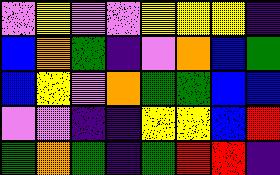[["violet", "yellow", "violet", "violet", "yellow", "yellow", "yellow", "indigo"], ["blue", "orange", "green", "indigo", "violet", "orange", "blue", "green"], ["blue", "yellow", "violet", "orange", "green", "green", "blue", "blue"], ["violet", "violet", "indigo", "indigo", "yellow", "yellow", "blue", "red"], ["green", "orange", "green", "indigo", "green", "red", "red", "indigo"]]